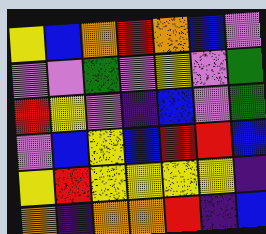[["yellow", "blue", "orange", "red", "orange", "blue", "violet"], ["violet", "violet", "green", "violet", "yellow", "violet", "green"], ["red", "yellow", "violet", "indigo", "blue", "violet", "green"], ["violet", "blue", "yellow", "blue", "red", "red", "blue"], ["yellow", "red", "yellow", "yellow", "yellow", "yellow", "indigo"], ["orange", "indigo", "orange", "orange", "red", "indigo", "blue"]]